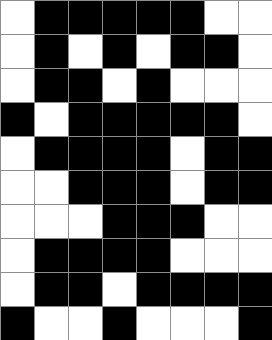[["white", "black", "black", "black", "black", "black", "white", "white"], ["white", "black", "white", "black", "white", "black", "black", "white"], ["white", "black", "black", "white", "black", "white", "white", "white"], ["black", "white", "black", "black", "black", "black", "black", "white"], ["white", "black", "black", "black", "black", "white", "black", "black"], ["white", "white", "black", "black", "black", "white", "black", "black"], ["white", "white", "white", "black", "black", "black", "white", "white"], ["white", "black", "black", "black", "black", "white", "white", "white"], ["white", "black", "black", "white", "black", "black", "black", "black"], ["black", "white", "white", "black", "white", "white", "white", "black"]]